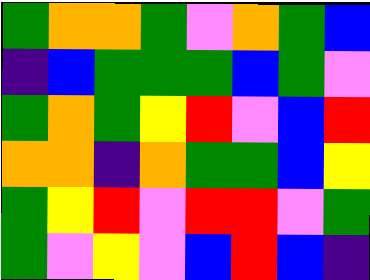[["green", "orange", "orange", "green", "violet", "orange", "green", "blue"], ["indigo", "blue", "green", "green", "green", "blue", "green", "violet"], ["green", "orange", "green", "yellow", "red", "violet", "blue", "red"], ["orange", "orange", "indigo", "orange", "green", "green", "blue", "yellow"], ["green", "yellow", "red", "violet", "red", "red", "violet", "green"], ["green", "violet", "yellow", "violet", "blue", "red", "blue", "indigo"]]